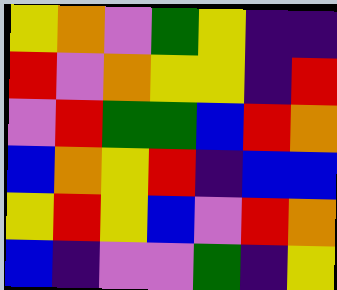[["yellow", "orange", "violet", "green", "yellow", "indigo", "indigo"], ["red", "violet", "orange", "yellow", "yellow", "indigo", "red"], ["violet", "red", "green", "green", "blue", "red", "orange"], ["blue", "orange", "yellow", "red", "indigo", "blue", "blue"], ["yellow", "red", "yellow", "blue", "violet", "red", "orange"], ["blue", "indigo", "violet", "violet", "green", "indigo", "yellow"]]